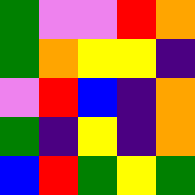[["green", "violet", "violet", "red", "orange"], ["green", "orange", "yellow", "yellow", "indigo"], ["violet", "red", "blue", "indigo", "orange"], ["green", "indigo", "yellow", "indigo", "orange"], ["blue", "red", "green", "yellow", "green"]]